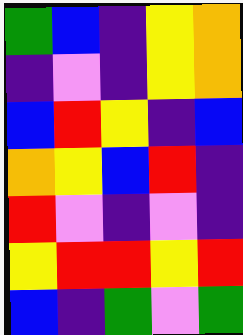[["green", "blue", "indigo", "yellow", "orange"], ["indigo", "violet", "indigo", "yellow", "orange"], ["blue", "red", "yellow", "indigo", "blue"], ["orange", "yellow", "blue", "red", "indigo"], ["red", "violet", "indigo", "violet", "indigo"], ["yellow", "red", "red", "yellow", "red"], ["blue", "indigo", "green", "violet", "green"]]